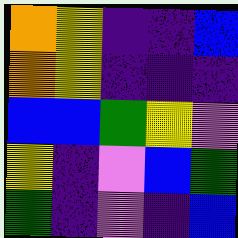[["orange", "yellow", "indigo", "indigo", "blue"], ["orange", "yellow", "indigo", "indigo", "indigo"], ["blue", "blue", "green", "yellow", "violet"], ["yellow", "indigo", "violet", "blue", "green"], ["green", "indigo", "violet", "indigo", "blue"]]